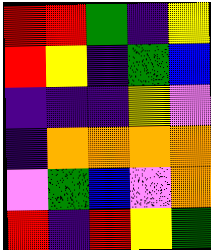[["red", "red", "green", "indigo", "yellow"], ["red", "yellow", "indigo", "green", "blue"], ["indigo", "indigo", "indigo", "yellow", "violet"], ["indigo", "orange", "orange", "orange", "orange"], ["violet", "green", "blue", "violet", "orange"], ["red", "indigo", "red", "yellow", "green"]]